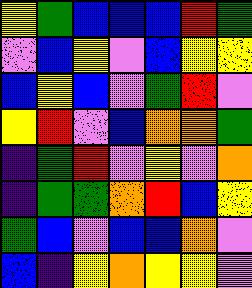[["yellow", "green", "blue", "blue", "blue", "red", "green"], ["violet", "blue", "yellow", "violet", "blue", "yellow", "yellow"], ["blue", "yellow", "blue", "violet", "green", "red", "violet"], ["yellow", "red", "violet", "blue", "orange", "orange", "green"], ["indigo", "green", "red", "violet", "yellow", "violet", "orange"], ["indigo", "green", "green", "orange", "red", "blue", "yellow"], ["green", "blue", "violet", "blue", "blue", "orange", "violet"], ["blue", "indigo", "yellow", "orange", "yellow", "yellow", "violet"]]